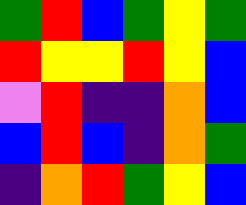[["green", "red", "blue", "green", "yellow", "green"], ["red", "yellow", "yellow", "red", "yellow", "blue"], ["violet", "red", "indigo", "indigo", "orange", "blue"], ["blue", "red", "blue", "indigo", "orange", "green"], ["indigo", "orange", "red", "green", "yellow", "blue"]]